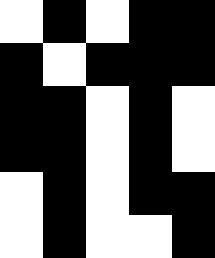[["white", "black", "white", "black", "black"], ["black", "white", "black", "black", "black"], ["black", "black", "white", "black", "white"], ["black", "black", "white", "black", "white"], ["white", "black", "white", "black", "black"], ["white", "black", "white", "white", "black"]]